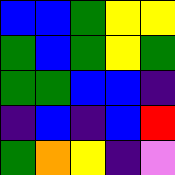[["blue", "blue", "green", "yellow", "yellow"], ["green", "blue", "green", "yellow", "green"], ["green", "green", "blue", "blue", "indigo"], ["indigo", "blue", "indigo", "blue", "red"], ["green", "orange", "yellow", "indigo", "violet"]]